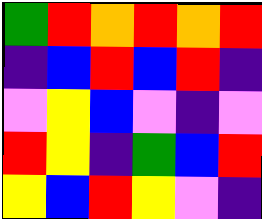[["green", "red", "orange", "red", "orange", "red"], ["indigo", "blue", "red", "blue", "red", "indigo"], ["violet", "yellow", "blue", "violet", "indigo", "violet"], ["red", "yellow", "indigo", "green", "blue", "red"], ["yellow", "blue", "red", "yellow", "violet", "indigo"]]